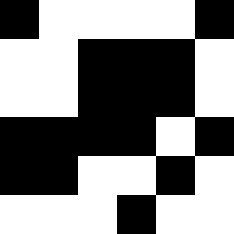[["black", "white", "white", "white", "white", "black"], ["white", "white", "black", "black", "black", "white"], ["white", "white", "black", "black", "black", "white"], ["black", "black", "black", "black", "white", "black"], ["black", "black", "white", "white", "black", "white"], ["white", "white", "white", "black", "white", "white"]]